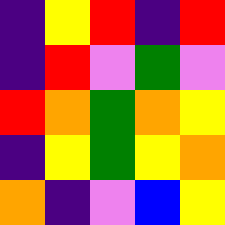[["indigo", "yellow", "red", "indigo", "red"], ["indigo", "red", "violet", "green", "violet"], ["red", "orange", "green", "orange", "yellow"], ["indigo", "yellow", "green", "yellow", "orange"], ["orange", "indigo", "violet", "blue", "yellow"]]